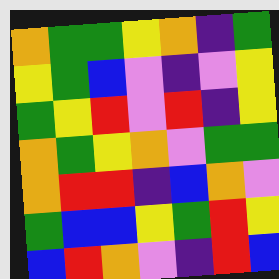[["orange", "green", "green", "yellow", "orange", "indigo", "green"], ["yellow", "green", "blue", "violet", "indigo", "violet", "yellow"], ["green", "yellow", "red", "violet", "red", "indigo", "yellow"], ["orange", "green", "yellow", "orange", "violet", "green", "green"], ["orange", "red", "red", "indigo", "blue", "orange", "violet"], ["green", "blue", "blue", "yellow", "green", "red", "yellow"], ["blue", "red", "orange", "violet", "indigo", "red", "blue"]]